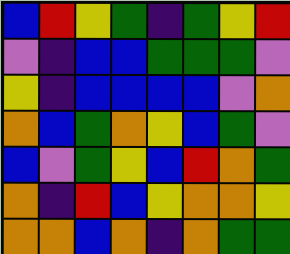[["blue", "red", "yellow", "green", "indigo", "green", "yellow", "red"], ["violet", "indigo", "blue", "blue", "green", "green", "green", "violet"], ["yellow", "indigo", "blue", "blue", "blue", "blue", "violet", "orange"], ["orange", "blue", "green", "orange", "yellow", "blue", "green", "violet"], ["blue", "violet", "green", "yellow", "blue", "red", "orange", "green"], ["orange", "indigo", "red", "blue", "yellow", "orange", "orange", "yellow"], ["orange", "orange", "blue", "orange", "indigo", "orange", "green", "green"]]